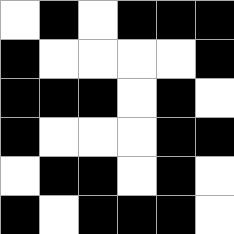[["white", "black", "white", "black", "black", "black"], ["black", "white", "white", "white", "white", "black"], ["black", "black", "black", "white", "black", "white"], ["black", "white", "white", "white", "black", "black"], ["white", "black", "black", "white", "black", "white"], ["black", "white", "black", "black", "black", "white"]]